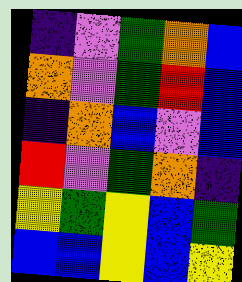[["indigo", "violet", "green", "orange", "blue"], ["orange", "violet", "green", "red", "blue"], ["indigo", "orange", "blue", "violet", "blue"], ["red", "violet", "green", "orange", "indigo"], ["yellow", "green", "yellow", "blue", "green"], ["blue", "blue", "yellow", "blue", "yellow"]]